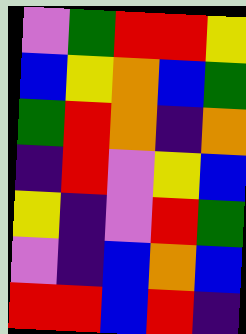[["violet", "green", "red", "red", "yellow"], ["blue", "yellow", "orange", "blue", "green"], ["green", "red", "orange", "indigo", "orange"], ["indigo", "red", "violet", "yellow", "blue"], ["yellow", "indigo", "violet", "red", "green"], ["violet", "indigo", "blue", "orange", "blue"], ["red", "red", "blue", "red", "indigo"]]